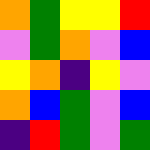[["orange", "green", "yellow", "yellow", "red"], ["violet", "green", "orange", "violet", "blue"], ["yellow", "orange", "indigo", "yellow", "violet"], ["orange", "blue", "green", "violet", "blue"], ["indigo", "red", "green", "violet", "green"]]